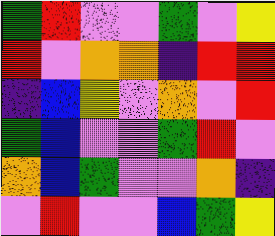[["green", "red", "violet", "violet", "green", "violet", "yellow"], ["red", "violet", "orange", "orange", "indigo", "red", "red"], ["indigo", "blue", "yellow", "violet", "orange", "violet", "red"], ["green", "blue", "violet", "violet", "green", "red", "violet"], ["orange", "blue", "green", "violet", "violet", "orange", "indigo"], ["violet", "red", "violet", "violet", "blue", "green", "yellow"]]